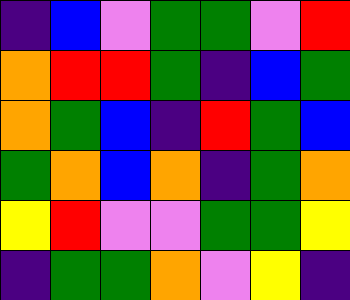[["indigo", "blue", "violet", "green", "green", "violet", "red"], ["orange", "red", "red", "green", "indigo", "blue", "green"], ["orange", "green", "blue", "indigo", "red", "green", "blue"], ["green", "orange", "blue", "orange", "indigo", "green", "orange"], ["yellow", "red", "violet", "violet", "green", "green", "yellow"], ["indigo", "green", "green", "orange", "violet", "yellow", "indigo"]]